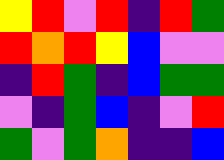[["yellow", "red", "violet", "red", "indigo", "red", "green"], ["red", "orange", "red", "yellow", "blue", "violet", "violet"], ["indigo", "red", "green", "indigo", "blue", "green", "green"], ["violet", "indigo", "green", "blue", "indigo", "violet", "red"], ["green", "violet", "green", "orange", "indigo", "indigo", "blue"]]